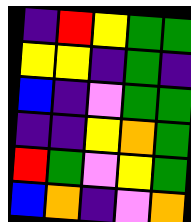[["indigo", "red", "yellow", "green", "green"], ["yellow", "yellow", "indigo", "green", "indigo"], ["blue", "indigo", "violet", "green", "green"], ["indigo", "indigo", "yellow", "orange", "green"], ["red", "green", "violet", "yellow", "green"], ["blue", "orange", "indigo", "violet", "orange"]]